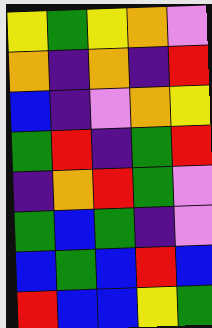[["yellow", "green", "yellow", "orange", "violet"], ["orange", "indigo", "orange", "indigo", "red"], ["blue", "indigo", "violet", "orange", "yellow"], ["green", "red", "indigo", "green", "red"], ["indigo", "orange", "red", "green", "violet"], ["green", "blue", "green", "indigo", "violet"], ["blue", "green", "blue", "red", "blue"], ["red", "blue", "blue", "yellow", "green"]]